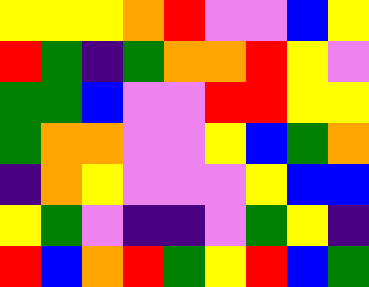[["yellow", "yellow", "yellow", "orange", "red", "violet", "violet", "blue", "yellow"], ["red", "green", "indigo", "green", "orange", "orange", "red", "yellow", "violet"], ["green", "green", "blue", "violet", "violet", "red", "red", "yellow", "yellow"], ["green", "orange", "orange", "violet", "violet", "yellow", "blue", "green", "orange"], ["indigo", "orange", "yellow", "violet", "violet", "violet", "yellow", "blue", "blue"], ["yellow", "green", "violet", "indigo", "indigo", "violet", "green", "yellow", "indigo"], ["red", "blue", "orange", "red", "green", "yellow", "red", "blue", "green"]]